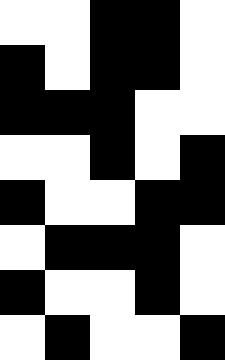[["white", "white", "black", "black", "white"], ["black", "white", "black", "black", "white"], ["black", "black", "black", "white", "white"], ["white", "white", "black", "white", "black"], ["black", "white", "white", "black", "black"], ["white", "black", "black", "black", "white"], ["black", "white", "white", "black", "white"], ["white", "black", "white", "white", "black"]]